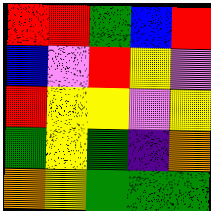[["red", "red", "green", "blue", "red"], ["blue", "violet", "red", "yellow", "violet"], ["red", "yellow", "yellow", "violet", "yellow"], ["green", "yellow", "green", "indigo", "orange"], ["orange", "yellow", "green", "green", "green"]]